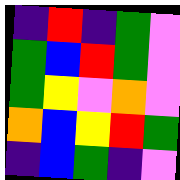[["indigo", "red", "indigo", "green", "violet"], ["green", "blue", "red", "green", "violet"], ["green", "yellow", "violet", "orange", "violet"], ["orange", "blue", "yellow", "red", "green"], ["indigo", "blue", "green", "indigo", "violet"]]